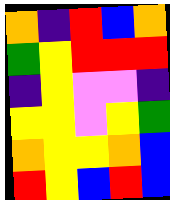[["orange", "indigo", "red", "blue", "orange"], ["green", "yellow", "red", "red", "red"], ["indigo", "yellow", "violet", "violet", "indigo"], ["yellow", "yellow", "violet", "yellow", "green"], ["orange", "yellow", "yellow", "orange", "blue"], ["red", "yellow", "blue", "red", "blue"]]